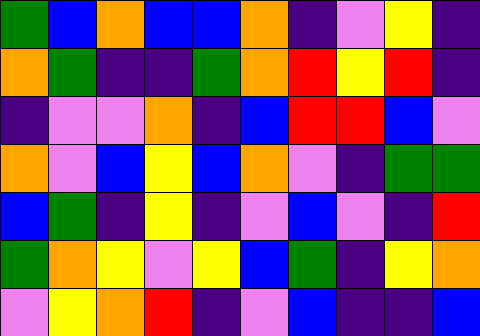[["green", "blue", "orange", "blue", "blue", "orange", "indigo", "violet", "yellow", "indigo"], ["orange", "green", "indigo", "indigo", "green", "orange", "red", "yellow", "red", "indigo"], ["indigo", "violet", "violet", "orange", "indigo", "blue", "red", "red", "blue", "violet"], ["orange", "violet", "blue", "yellow", "blue", "orange", "violet", "indigo", "green", "green"], ["blue", "green", "indigo", "yellow", "indigo", "violet", "blue", "violet", "indigo", "red"], ["green", "orange", "yellow", "violet", "yellow", "blue", "green", "indigo", "yellow", "orange"], ["violet", "yellow", "orange", "red", "indigo", "violet", "blue", "indigo", "indigo", "blue"]]